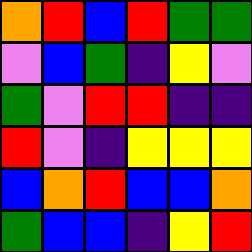[["orange", "red", "blue", "red", "green", "green"], ["violet", "blue", "green", "indigo", "yellow", "violet"], ["green", "violet", "red", "red", "indigo", "indigo"], ["red", "violet", "indigo", "yellow", "yellow", "yellow"], ["blue", "orange", "red", "blue", "blue", "orange"], ["green", "blue", "blue", "indigo", "yellow", "red"]]